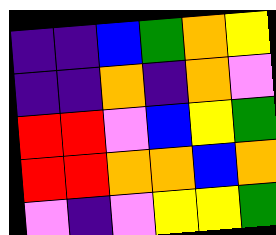[["indigo", "indigo", "blue", "green", "orange", "yellow"], ["indigo", "indigo", "orange", "indigo", "orange", "violet"], ["red", "red", "violet", "blue", "yellow", "green"], ["red", "red", "orange", "orange", "blue", "orange"], ["violet", "indigo", "violet", "yellow", "yellow", "green"]]